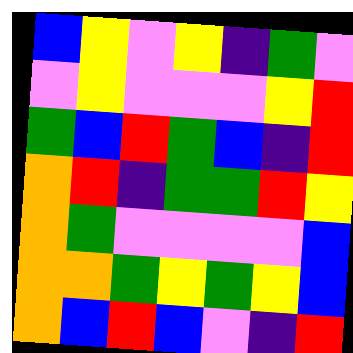[["blue", "yellow", "violet", "yellow", "indigo", "green", "violet"], ["violet", "yellow", "violet", "violet", "violet", "yellow", "red"], ["green", "blue", "red", "green", "blue", "indigo", "red"], ["orange", "red", "indigo", "green", "green", "red", "yellow"], ["orange", "green", "violet", "violet", "violet", "violet", "blue"], ["orange", "orange", "green", "yellow", "green", "yellow", "blue"], ["orange", "blue", "red", "blue", "violet", "indigo", "red"]]